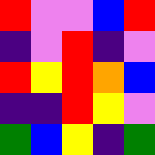[["red", "violet", "violet", "blue", "red"], ["indigo", "violet", "red", "indigo", "violet"], ["red", "yellow", "red", "orange", "blue"], ["indigo", "indigo", "red", "yellow", "violet"], ["green", "blue", "yellow", "indigo", "green"]]